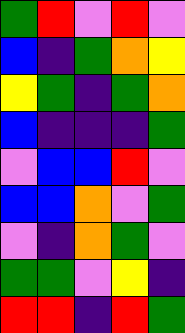[["green", "red", "violet", "red", "violet"], ["blue", "indigo", "green", "orange", "yellow"], ["yellow", "green", "indigo", "green", "orange"], ["blue", "indigo", "indigo", "indigo", "green"], ["violet", "blue", "blue", "red", "violet"], ["blue", "blue", "orange", "violet", "green"], ["violet", "indigo", "orange", "green", "violet"], ["green", "green", "violet", "yellow", "indigo"], ["red", "red", "indigo", "red", "green"]]